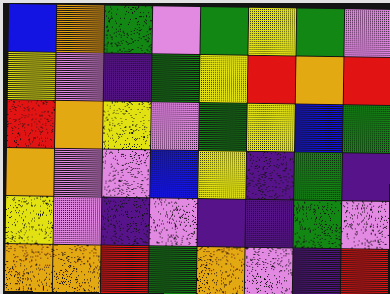[["blue", "orange", "green", "violet", "green", "yellow", "green", "violet"], ["yellow", "violet", "indigo", "green", "yellow", "red", "orange", "red"], ["red", "orange", "yellow", "violet", "green", "yellow", "blue", "green"], ["orange", "violet", "violet", "blue", "yellow", "indigo", "green", "indigo"], ["yellow", "violet", "indigo", "violet", "indigo", "indigo", "green", "violet"], ["orange", "orange", "red", "green", "orange", "violet", "indigo", "red"]]